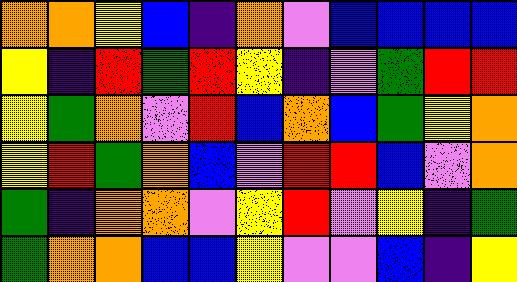[["orange", "orange", "yellow", "blue", "indigo", "orange", "violet", "blue", "blue", "blue", "blue"], ["yellow", "indigo", "red", "green", "red", "yellow", "indigo", "violet", "green", "red", "red"], ["yellow", "green", "orange", "violet", "red", "blue", "orange", "blue", "green", "yellow", "orange"], ["yellow", "red", "green", "orange", "blue", "violet", "red", "red", "blue", "violet", "orange"], ["green", "indigo", "orange", "orange", "violet", "yellow", "red", "violet", "yellow", "indigo", "green"], ["green", "orange", "orange", "blue", "blue", "yellow", "violet", "violet", "blue", "indigo", "yellow"]]